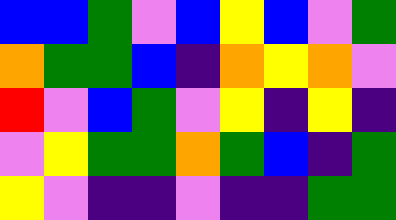[["blue", "blue", "green", "violet", "blue", "yellow", "blue", "violet", "green"], ["orange", "green", "green", "blue", "indigo", "orange", "yellow", "orange", "violet"], ["red", "violet", "blue", "green", "violet", "yellow", "indigo", "yellow", "indigo"], ["violet", "yellow", "green", "green", "orange", "green", "blue", "indigo", "green"], ["yellow", "violet", "indigo", "indigo", "violet", "indigo", "indigo", "green", "green"]]